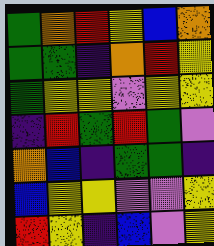[["green", "orange", "red", "yellow", "blue", "orange"], ["green", "green", "indigo", "orange", "red", "yellow"], ["green", "yellow", "yellow", "violet", "yellow", "yellow"], ["indigo", "red", "green", "red", "green", "violet"], ["orange", "blue", "indigo", "green", "green", "indigo"], ["blue", "yellow", "yellow", "violet", "violet", "yellow"], ["red", "yellow", "indigo", "blue", "violet", "yellow"]]